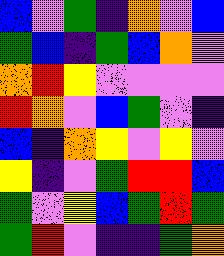[["blue", "violet", "green", "indigo", "orange", "violet", "blue"], ["green", "blue", "indigo", "green", "blue", "orange", "violet"], ["orange", "red", "yellow", "violet", "violet", "violet", "violet"], ["red", "orange", "violet", "blue", "green", "violet", "indigo"], ["blue", "indigo", "orange", "yellow", "violet", "yellow", "violet"], ["yellow", "indigo", "violet", "green", "red", "red", "blue"], ["green", "violet", "yellow", "blue", "green", "red", "green"], ["green", "red", "violet", "indigo", "indigo", "green", "orange"]]